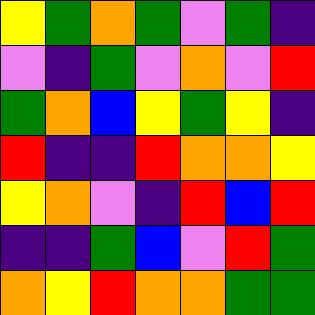[["yellow", "green", "orange", "green", "violet", "green", "indigo"], ["violet", "indigo", "green", "violet", "orange", "violet", "red"], ["green", "orange", "blue", "yellow", "green", "yellow", "indigo"], ["red", "indigo", "indigo", "red", "orange", "orange", "yellow"], ["yellow", "orange", "violet", "indigo", "red", "blue", "red"], ["indigo", "indigo", "green", "blue", "violet", "red", "green"], ["orange", "yellow", "red", "orange", "orange", "green", "green"]]